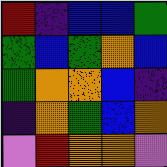[["red", "indigo", "blue", "blue", "green"], ["green", "blue", "green", "orange", "blue"], ["green", "orange", "orange", "blue", "indigo"], ["indigo", "orange", "green", "blue", "orange"], ["violet", "red", "orange", "orange", "violet"]]